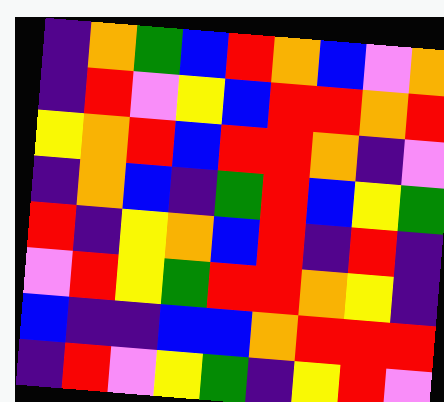[["indigo", "orange", "green", "blue", "red", "orange", "blue", "violet", "orange"], ["indigo", "red", "violet", "yellow", "blue", "red", "red", "orange", "red"], ["yellow", "orange", "red", "blue", "red", "red", "orange", "indigo", "violet"], ["indigo", "orange", "blue", "indigo", "green", "red", "blue", "yellow", "green"], ["red", "indigo", "yellow", "orange", "blue", "red", "indigo", "red", "indigo"], ["violet", "red", "yellow", "green", "red", "red", "orange", "yellow", "indigo"], ["blue", "indigo", "indigo", "blue", "blue", "orange", "red", "red", "red"], ["indigo", "red", "violet", "yellow", "green", "indigo", "yellow", "red", "violet"]]